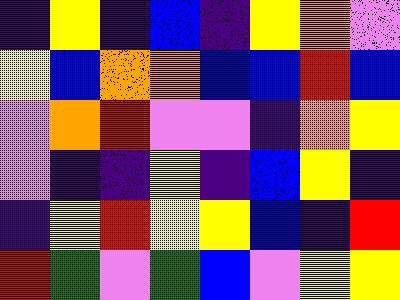[["indigo", "yellow", "indigo", "blue", "indigo", "yellow", "orange", "violet"], ["yellow", "blue", "orange", "orange", "blue", "blue", "red", "blue"], ["violet", "orange", "red", "violet", "violet", "indigo", "orange", "yellow"], ["violet", "indigo", "indigo", "yellow", "indigo", "blue", "yellow", "indigo"], ["indigo", "yellow", "red", "yellow", "yellow", "blue", "indigo", "red"], ["red", "green", "violet", "green", "blue", "violet", "yellow", "yellow"]]